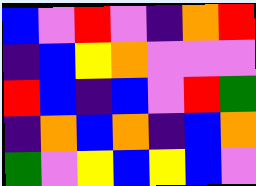[["blue", "violet", "red", "violet", "indigo", "orange", "red"], ["indigo", "blue", "yellow", "orange", "violet", "violet", "violet"], ["red", "blue", "indigo", "blue", "violet", "red", "green"], ["indigo", "orange", "blue", "orange", "indigo", "blue", "orange"], ["green", "violet", "yellow", "blue", "yellow", "blue", "violet"]]